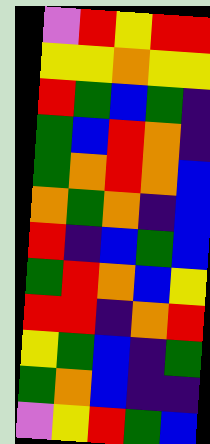[["violet", "red", "yellow", "red", "red"], ["yellow", "yellow", "orange", "yellow", "yellow"], ["red", "green", "blue", "green", "indigo"], ["green", "blue", "red", "orange", "indigo"], ["green", "orange", "red", "orange", "blue"], ["orange", "green", "orange", "indigo", "blue"], ["red", "indigo", "blue", "green", "blue"], ["green", "red", "orange", "blue", "yellow"], ["red", "red", "indigo", "orange", "red"], ["yellow", "green", "blue", "indigo", "green"], ["green", "orange", "blue", "indigo", "indigo"], ["violet", "yellow", "red", "green", "blue"]]